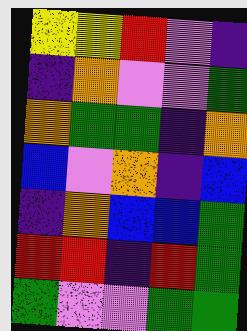[["yellow", "yellow", "red", "violet", "indigo"], ["indigo", "orange", "violet", "violet", "green"], ["orange", "green", "green", "indigo", "orange"], ["blue", "violet", "orange", "indigo", "blue"], ["indigo", "orange", "blue", "blue", "green"], ["red", "red", "indigo", "red", "green"], ["green", "violet", "violet", "green", "green"]]